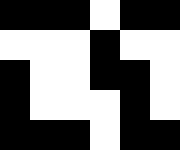[["black", "black", "black", "white", "black", "black"], ["white", "white", "white", "black", "white", "white"], ["black", "white", "white", "black", "black", "white"], ["black", "white", "white", "white", "black", "white"], ["black", "black", "black", "white", "black", "black"]]